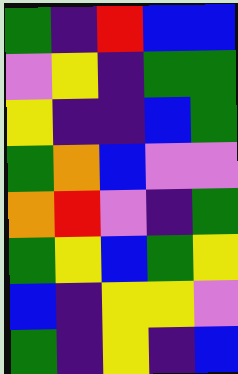[["green", "indigo", "red", "blue", "blue"], ["violet", "yellow", "indigo", "green", "green"], ["yellow", "indigo", "indigo", "blue", "green"], ["green", "orange", "blue", "violet", "violet"], ["orange", "red", "violet", "indigo", "green"], ["green", "yellow", "blue", "green", "yellow"], ["blue", "indigo", "yellow", "yellow", "violet"], ["green", "indigo", "yellow", "indigo", "blue"]]